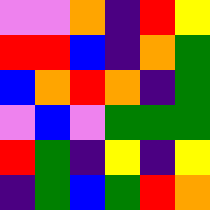[["violet", "violet", "orange", "indigo", "red", "yellow"], ["red", "red", "blue", "indigo", "orange", "green"], ["blue", "orange", "red", "orange", "indigo", "green"], ["violet", "blue", "violet", "green", "green", "green"], ["red", "green", "indigo", "yellow", "indigo", "yellow"], ["indigo", "green", "blue", "green", "red", "orange"]]